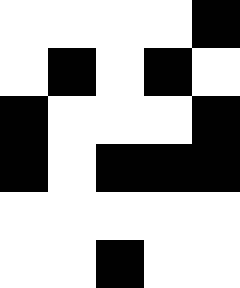[["white", "white", "white", "white", "black"], ["white", "black", "white", "black", "white"], ["black", "white", "white", "white", "black"], ["black", "white", "black", "black", "black"], ["white", "white", "white", "white", "white"], ["white", "white", "black", "white", "white"]]